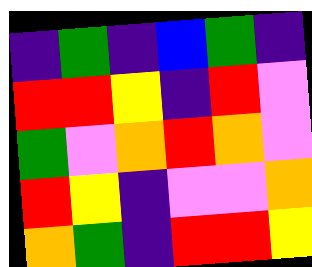[["indigo", "green", "indigo", "blue", "green", "indigo"], ["red", "red", "yellow", "indigo", "red", "violet"], ["green", "violet", "orange", "red", "orange", "violet"], ["red", "yellow", "indigo", "violet", "violet", "orange"], ["orange", "green", "indigo", "red", "red", "yellow"]]